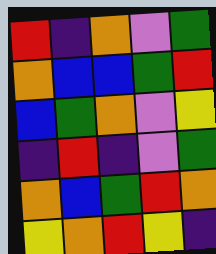[["red", "indigo", "orange", "violet", "green"], ["orange", "blue", "blue", "green", "red"], ["blue", "green", "orange", "violet", "yellow"], ["indigo", "red", "indigo", "violet", "green"], ["orange", "blue", "green", "red", "orange"], ["yellow", "orange", "red", "yellow", "indigo"]]